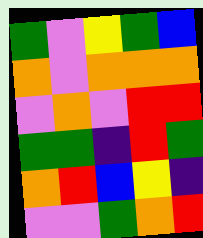[["green", "violet", "yellow", "green", "blue"], ["orange", "violet", "orange", "orange", "orange"], ["violet", "orange", "violet", "red", "red"], ["green", "green", "indigo", "red", "green"], ["orange", "red", "blue", "yellow", "indigo"], ["violet", "violet", "green", "orange", "red"]]